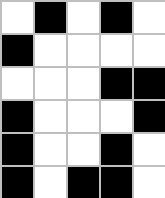[["white", "black", "white", "black", "white"], ["black", "white", "white", "white", "white"], ["white", "white", "white", "black", "black"], ["black", "white", "white", "white", "black"], ["black", "white", "white", "black", "white"], ["black", "white", "black", "black", "white"]]